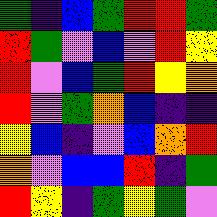[["green", "indigo", "blue", "green", "red", "red", "green"], ["red", "green", "violet", "blue", "violet", "red", "yellow"], ["red", "violet", "blue", "green", "red", "yellow", "orange"], ["red", "violet", "green", "orange", "blue", "indigo", "indigo"], ["yellow", "blue", "indigo", "violet", "blue", "orange", "red"], ["orange", "violet", "blue", "blue", "red", "indigo", "green"], ["red", "yellow", "indigo", "green", "yellow", "green", "violet"]]